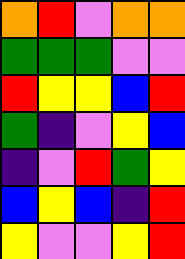[["orange", "red", "violet", "orange", "orange"], ["green", "green", "green", "violet", "violet"], ["red", "yellow", "yellow", "blue", "red"], ["green", "indigo", "violet", "yellow", "blue"], ["indigo", "violet", "red", "green", "yellow"], ["blue", "yellow", "blue", "indigo", "red"], ["yellow", "violet", "violet", "yellow", "red"]]